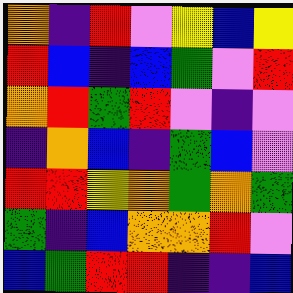[["orange", "indigo", "red", "violet", "yellow", "blue", "yellow"], ["red", "blue", "indigo", "blue", "green", "violet", "red"], ["orange", "red", "green", "red", "violet", "indigo", "violet"], ["indigo", "orange", "blue", "indigo", "green", "blue", "violet"], ["red", "red", "yellow", "orange", "green", "orange", "green"], ["green", "indigo", "blue", "orange", "orange", "red", "violet"], ["blue", "green", "red", "red", "indigo", "indigo", "blue"]]